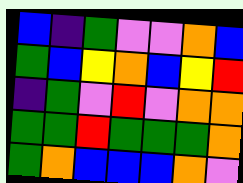[["blue", "indigo", "green", "violet", "violet", "orange", "blue"], ["green", "blue", "yellow", "orange", "blue", "yellow", "red"], ["indigo", "green", "violet", "red", "violet", "orange", "orange"], ["green", "green", "red", "green", "green", "green", "orange"], ["green", "orange", "blue", "blue", "blue", "orange", "violet"]]